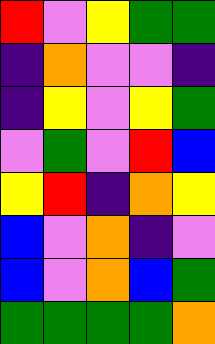[["red", "violet", "yellow", "green", "green"], ["indigo", "orange", "violet", "violet", "indigo"], ["indigo", "yellow", "violet", "yellow", "green"], ["violet", "green", "violet", "red", "blue"], ["yellow", "red", "indigo", "orange", "yellow"], ["blue", "violet", "orange", "indigo", "violet"], ["blue", "violet", "orange", "blue", "green"], ["green", "green", "green", "green", "orange"]]